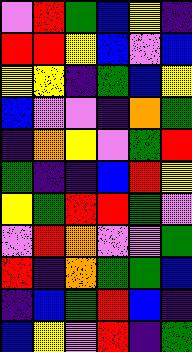[["violet", "red", "green", "blue", "yellow", "indigo"], ["red", "red", "yellow", "blue", "violet", "blue"], ["yellow", "yellow", "indigo", "green", "blue", "yellow"], ["blue", "violet", "violet", "indigo", "orange", "green"], ["indigo", "orange", "yellow", "violet", "green", "red"], ["green", "indigo", "indigo", "blue", "red", "yellow"], ["yellow", "green", "red", "red", "green", "violet"], ["violet", "red", "orange", "violet", "violet", "green"], ["red", "indigo", "orange", "green", "green", "blue"], ["indigo", "blue", "green", "red", "blue", "indigo"], ["blue", "yellow", "violet", "red", "indigo", "green"]]